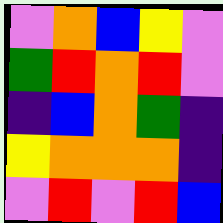[["violet", "orange", "blue", "yellow", "violet"], ["green", "red", "orange", "red", "violet"], ["indigo", "blue", "orange", "green", "indigo"], ["yellow", "orange", "orange", "orange", "indigo"], ["violet", "red", "violet", "red", "blue"]]